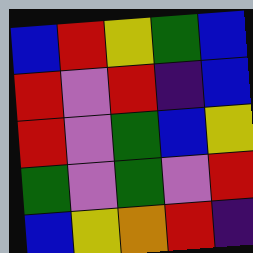[["blue", "red", "yellow", "green", "blue"], ["red", "violet", "red", "indigo", "blue"], ["red", "violet", "green", "blue", "yellow"], ["green", "violet", "green", "violet", "red"], ["blue", "yellow", "orange", "red", "indigo"]]